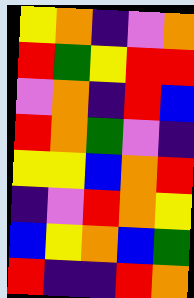[["yellow", "orange", "indigo", "violet", "orange"], ["red", "green", "yellow", "red", "red"], ["violet", "orange", "indigo", "red", "blue"], ["red", "orange", "green", "violet", "indigo"], ["yellow", "yellow", "blue", "orange", "red"], ["indigo", "violet", "red", "orange", "yellow"], ["blue", "yellow", "orange", "blue", "green"], ["red", "indigo", "indigo", "red", "orange"]]